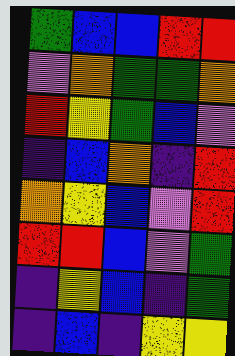[["green", "blue", "blue", "red", "red"], ["violet", "orange", "green", "green", "orange"], ["red", "yellow", "green", "blue", "violet"], ["indigo", "blue", "orange", "indigo", "red"], ["orange", "yellow", "blue", "violet", "red"], ["red", "red", "blue", "violet", "green"], ["indigo", "yellow", "blue", "indigo", "green"], ["indigo", "blue", "indigo", "yellow", "yellow"]]